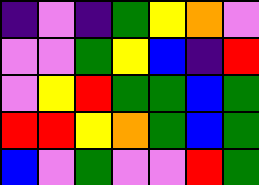[["indigo", "violet", "indigo", "green", "yellow", "orange", "violet"], ["violet", "violet", "green", "yellow", "blue", "indigo", "red"], ["violet", "yellow", "red", "green", "green", "blue", "green"], ["red", "red", "yellow", "orange", "green", "blue", "green"], ["blue", "violet", "green", "violet", "violet", "red", "green"]]